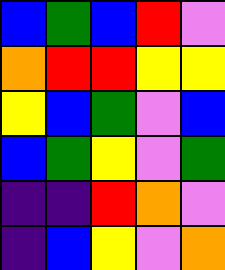[["blue", "green", "blue", "red", "violet"], ["orange", "red", "red", "yellow", "yellow"], ["yellow", "blue", "green", "violet", "blue"], ["blue", "green", "yellow", "violet", "green"], ["indigo", "indigo", "red", "orange", "violet"], ["indigo", "blue", "yellow", "violet", "orange"]]